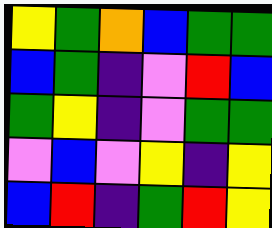[["yellow", "green", "orange", "blue", "green", "green"], ["blue", "green", "indigo", "violet", "red", "blue"], ["green", "yellow", "indigo", "violet", "green", "green"], ["violet", "blue", "violet", "yellow", "indigo", "yellow"], ["blue", "red", "indigo", "green", "red", "yellow"]]